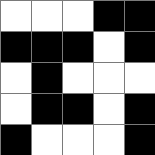[["white", "white", "white", "black", "black"], ["black", "black", "black", "white", "black"], ["white", "black", "white", "white", "white"], ["white", "black", "black", "white", "black"], ["black", "white", "white", "white", "black"]]